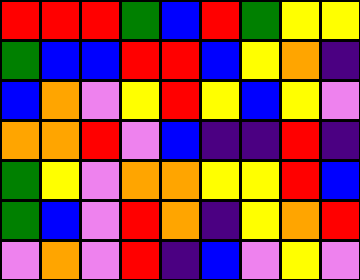[["red", "red", "red", "green", "blue", "red", "green", "yellow", "yellow"], ["green", "blue", "blue", "red", "red", "blue", "yellow", "orange", "indigo"], ["blue", "orange", "violet", "yellow", "red", "yellow", "blue", "yellow", "violet"], ["orange", "orange", "red", "violet", "blue", "indigo", "indigo", "red", "indigo"], ["green", "yellow", "violet", "orange", "orange", "yellow", "yellow", "red", "blue"], ["green", "blue", "violet", "red", "orange", "indigo", "yellow", "orange", "red"], ["violet", "orange", "violet", "red", "indigo", "blue", "violet", "yellow", "violet"]]